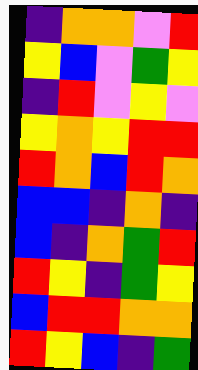[["indigo", "orange", "orange", "violet", "red"], ["yellow", "blue", "violet", "green", "yellow"], ["indigo", "red", "violet", "yellow", "violet"], ["yellow", "orange", "yellow", "red", "red"], ["red", "orange", "blue", "red", "orange"], ["blue", "blue", "indigo", "orange", "indigo"], ["blue", "indigo", "orange", "green", "red"], ["red", "yellow", "indigo", "green", "yellow"], ["blue", "red", "red", "orange", "orange"], ["red", "yellow", "blue", "indigo", "green"]]